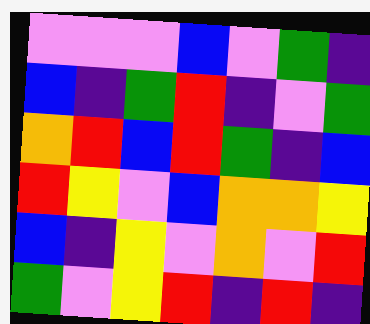[["violet", "violet", "violet", "blue", "violet", "green", "indigo"], ["blue", "indigo", "green", "red", "indigo", "violet", "green"], ["orange", "red", "blue", "red", "green", "indigo", "blue"], ["red", "yellow", "violet", "blue", "orange", "orange", "yellow"], ["blue", "indigo", "yellow", "violet", "orange", "violet", "red"], ["green", "violet", "yellow", "red", "indigo", "red", "indigo"]]